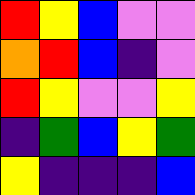[["red", "yellow", "blue", "violet", "violet"], ["orange", "red", "blue", "indigo", "violet"], ["red", "yellow", "violet", "violet", "yellow"], ["indigo", "green", "blue", "yellow", "green"], ["yellow", "indigo", "indigo", "indigo", "blue"]]